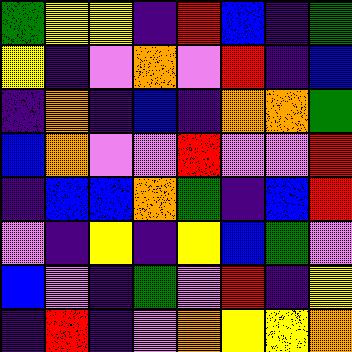[["green", "yellow", "yellow", "indigo", "red", "blue", "indigo", "green"], ["yellow", "indigo", "violet", "orange", "violet", "red", "indigo", "blue"], ["indigo", "orange", "indigo", "blue", "indigo", "orange", "orange", "green"], ["blue", "orange", "violet", "violet", "red", "violet", "violet", "red"], ["indigo", "blue", "blue", "orange", "green", "indigo", "blue", "red"], ["violet", "indigo", "yellow", "indigo", "yellow", "blue", "green", "violet"], ["blue", "violet", "indigo", "green", "violet", "red", "indigo", "yellow"], ["indigo", "red", "indigo", "violet", "orange", "yellow", "yellow", "orange"]]